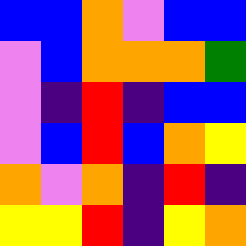[["blue", "blue", "orange", "violet", "blue", "blue"], ["violet", "blue", "orange", "orange", "orange", "green"], ["violet", "indigo", "red", "indigo", "blue", "blue"], ["violet", "blue", "red", "blue", "orange", "yellow"], ["orange", "violet", "orange", "indigo", "red", "indigo"], ["yellow", "yellow", "red", "indigo", "yellow", "orange"]]